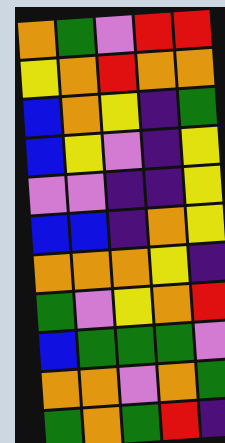[["orange", "green", "violet", "red", "red"], ["yellow", "orange", "red", "orange", "orange"], ["blue", "orange", "yellow", "indigo", "green"], ["blue", "yellow", "violet", "indigo", "yellow"], ["violet", "violet", "indigo", "indigo", "yellow"], ["blue", "blue", "indigo", "orange", "yellow"], ["orange", "orange", "orange", "yellow", "indigo"], ["green", "violet", "yellow", "orange", "red"], ["blue", "green", "green", "green", "violet"], ["orange", "orange", "violet", "orange", "green"], ["green", "orange", "green", "red", "indigo"]]